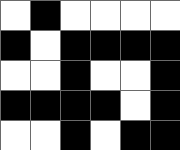[["white", "black", "white", "white", "white", "white"], ["black", "white", "black", "black", "black", "black"], ["white", "white", "black", "white", "white", "black"], ["black", "black", "black", "black", "white", "black"], ["white", "white", "black", "white", "black", "black"]]